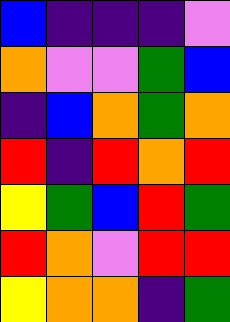[["blue", "indigo", "indigo", "indigo", "violet"], ["orange", "violet", "violet", "green", "blue"], ["indigo", "blue", "orange", "green", "orange"], ["red", "indigo", "red", "orange", "red"], ["yellow", "green", "blue", "red", "green"], ["red", "orange", "violet", "red", "red"], ["yellow", "orange", "orange", "indigo", "green"]]